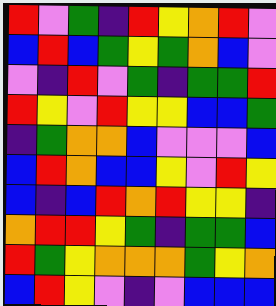[["red", "violet", "green", "indigo", "red", "yellow", "orange", "red", "violet"], ["blue", "red", "blue", "green", "yellow", "green", "orange", "blue", "violet"], ["violet", "indigo", "red", "violet", "green", "indigo", "green", "green", "red"], ["red", "yellow", "violet", "red", "yellow", "yellow", "blue", "blue", "green"], ["indigo", "green", "orange", "orange", "blue", "violet", "violet", "violet", "blue"], ["blue", "red", "orange", "blue", "blue", "yellow", "violet", "red", "yellow"], ["blue", "indigo", "blue", "red", "orange", "red", "yellow", "yellow", "indigo"], ["orange", "red", "red", "yellow", "green", "indigo", "green", "green", "blue"], ["red", "green", "yellow", "orange", "orange", "orange", "green", "yellow", "orange"], ["blue", "red", "yellow", "violet", "indigo", "violet", "blue", "blue", "blue"]]